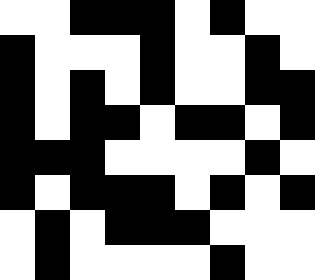[["white", "white", "black", "black", "black", "white", "black", "white", "white"], ["black", "white", "white", "white", "black", "white", "white", "black", "white"], ["black", "white", "black", "white", "black", "white", "white", "black", "black"], ["black", "white", "black", "black", "white", "black", "black", "white", "black"], ["black", "black", "black", "white", "white", "white", "white", "black", "white"], ["black", "white", "black", "black", "black", "white", "black", "white", "black"], ["white", "black", "white", "black", "black", "black", "white", "white", "white"], ["white", "black", "white", "white", "white", "white", "black", "white", "white"]]